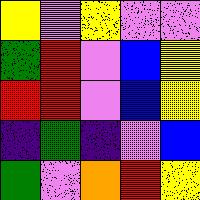[["yellow", "violet", "yellow", "violet", "violet"], ["green", "red", "violet", "blue", "yellow"], ["red", "red", "violet", "blue", "yellow"], ["indigo", "green", "indigo", "violet", "blue"], ["green", "violet", "orange", "red", "yellow"]]